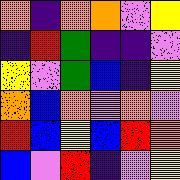[["orange", "indigo", "orange", "orange", "violet", "yellow"], ["indigo", "red", "green", "indigo", "indigo", "violet"], ["yellow", "violet", "green", "blue", "indigo", "yellow"], ["orange", "blue", "orange", "violet", "orange", "violet"], ["red", "blue", "yellow", "blue", "red", "orange"], ["blue", "violet", "red", "indigo", "violet", "yellow"]]